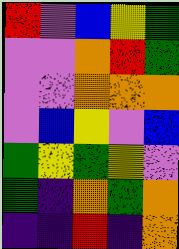[["red", "violet", "blue", "yellow", "green"], ["violet", "violet", "orange", "red", "green"], ["violet", "violet", "orange", "orange", "orange"], ["violet", "blue", "yellow", "violet", "blue"], ["green", "yellow", "green", "yellow", "violet"], ["green", "indigo", "orange", "green", "orange"], ["indigo", "indigo", "red", "indigo", "orange"]]